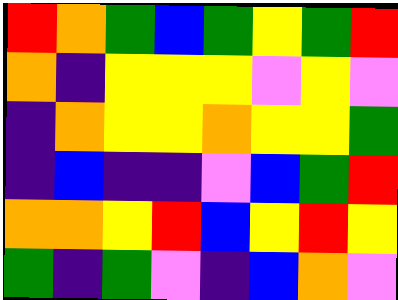[["red", "orange", "green", "blue", "green", "yellow", "green", "red"], ["orange", "indigo", "yellow", "yellow", "yellow", "violet", "yellow", "violet"], ["indigo", "orange", "yellow", "yellow", "orange", "yellow", "yellow", "green"], ["indigo", "blue", "indigo", "indigo", "violet", "blue", "green", "red"], ["orange", "orange", "yellow", "red", "blue", "yellow", "red", "yellow"], ["green", "indigo", "green", "violet", "indigo", "blue", "orange", "violet"]]